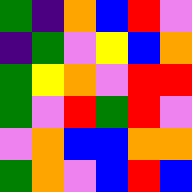[["green", "indigo", "orange", "blue", "red", "violet"], ["indigo", "green", "violet", "yellow", "blue", "orange"], ["green", "yellow", "orange", "violet", "red", "red"], ["green", "violet", "red", "green", "red", "violet"], ["violet", "orange", "blue", "blue", "orange", "orange"], ["green", "orange", "violet", "blue", "red", "blue"]]